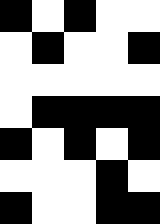[["black", "white", "black", "white", "white"], ["white", "black", "white", "white", "black"], ["white", "white", "white", "white", "white"], ["white", "black", "black", "black", "black"], ["black", "white", "black", "white", "black"], ["white", "white", "white", "black", "white"], ["black", "white", "white", "black", "black"]]